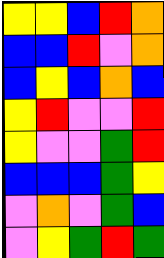[["yellow", "yellow", "blue", "red", "orange"], ["blue", "blue", "red", "violet", "orange"], ["blue", "yellow", "blue", "orange", "blue"], ["yellow", "red", "violet", "violet", "red"], ["yellow", "violet", "violet", "green", "red"], ["blue", "blue", "blue", "green", "yellow"], ["violet", "orange", "violet", "green", "blue"], ["violet", "yellow", "green", "red", "green"]]